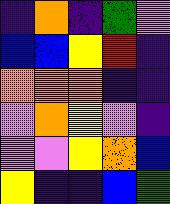[["indigo", "orange", "indigo", "green", "violet"], ["blue", "blue", "yellow", "red", "indigo"], ["orange", "orange", "orange", "indigo", "indigo"], ["violet", "orange", "yellow", "violet", "indigo"], ["violet", "violet", "yellow", "orange", "blue"], ["yellow", "indigo", "indigo", "blue", "green"]]